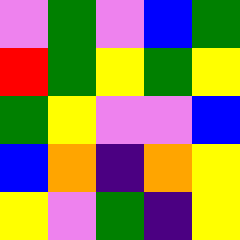[["violet", "green", "violet", "blue", "green"], ["red", "green", "yellow", "green", "yellow"], ["green", "yellow", "violet", "violet", "blue"], ["blue", "orange", "indigo", "orange", "yellow"], ["yellow", "violet", "green", "indigo", "yellow"]]